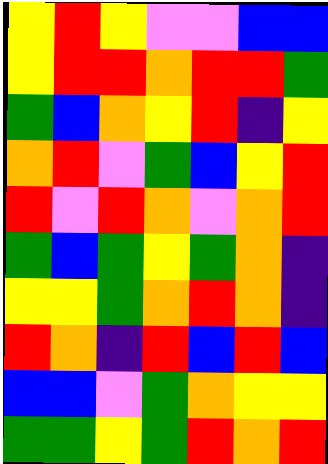[["yellow", "red", "yellow", "violet", "violet", "blue", "blue"], ["yellow", "red", "red", "orange", "red", "red", "green"], ["green", "blue", "orange", "yellow", "red", "indigo", "yellow"], ["orange", "red", "violet", "green", "blue", "yellow", "red"], ["red", "violet", "red", "orange", "violet", "orange", "red"], ["green", "blue", "green", "yellow", "green", "orange", "indigo"], ["yellow", "yellow", "green", "orange", "red", "orange", "indigo"], ["red", "orange", "indigo", "red", "blue", "red", "blue"], ["blue", "blue", "violet", "green", "orange", "yellow", "yellow"], ["green", "green", "yellow", "green", "red", "orange", "red"]]